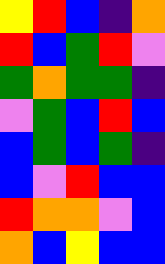[["yellow", "red", "blue", "indigo", "orange"], ["red", "blue", "green", "red", "violet"], ["green", "orange", "green", "green", "indigo"], ["violet", "green", "blue", "red", "blue"], ["blue", "green", "blue", "green", "indigo"], ["blue", "violet", "red", "blue", "blue"], ["red", "orange", "orange", "violet", "blue"], ["orange", "blue", "yellow", "blue", "blue"]]